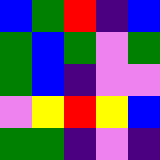[["blue", "green", "red", "indigo", "blue"], ["green", "blue", "green", "violet", "green"], ["green", "blue", "indigo", "violet", "violet"], ["violet", "yellow", "red", "yellow", "blue"], ["green", "green", "indigo", "violet", "indigo"]]